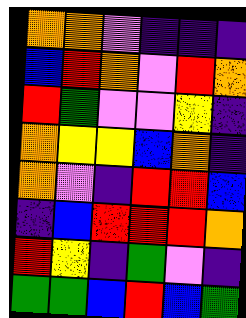[["orange", "orange", "violet", "indigo", "indigo", "indigo"], ["blue", "red", "orange", "violet", "red", "orange"], ["red", "green", "violet", "violet", "yellow", "indigo"], ["orange", "yellow", "yellow", "blue", "orange", "indigo"], ["orange", "violet", "indigo", "red", "red", "blue"], ["indigo", "blue", "red", "red", "red", "orange"], ["red", "yellow", "indigo", "green", "violet", "indigo"], ["green", "green", "blue", "red", "blue", "green"]]